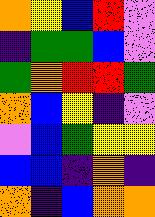[["orange", "yellow", "blue", "red", "violet"], ["indigo", "green", "green", "blue", "violet"], ["green", "orange", "red", "red", "green"], ["orange", "blue", "yellow", "indigo", "violet"], ["violet", "blue", "green", "yellow", "yellow"], ["blue", "blue", "indigo", "orange", "indigo"], ["orange", "indigo", "blue", "orange", "orange"]]